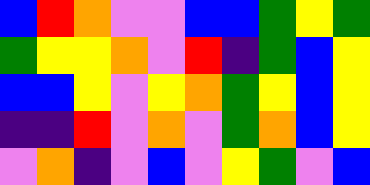[["blue", "red", "orange", "violet", "violet", "blue", "blue", "green", "yellow", "green"], ["green", "yellow", "yellow", "orange", "violet", "red", "indigo", "green", "blue", "yellow"], ["blue", "blue", "yellow", "violet", "yellow", "orange", "green", "yellow", "blue", "yellow"], ["indigo", "indigo", "red", "violet", "orange", "violet", "green", "orange", "blue", "yellow"], ["violet", "orange", "indigo", "violet", "blue", "violet", "yellow", "green", "violet", "blue"]]